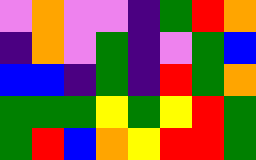[["violet", "orange", "violet", "violet", "indigo", "green", "red", "orange"], ["indigo", "orange", "violet", "green", "indigo", "violet", "green", "blue"], ["blue", "blue", "indigo", "green", "indigo", "red", "green", "orange"], ["green", "green", "green", "yellow", "green", "yellow", "red", "green"], ["green", "red", "blue", "orange", "yellow", "red", "red", "green"]]